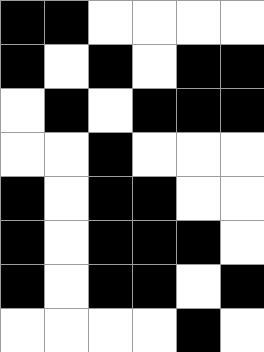[["black", "black", "white", "white", "white", "white"], ["black", "white", "black", "white", "black", "black"], ["white", "black", "white", "black", "black", "black"], ["white", "white", "black", "white", "white", "white"], ["black", "white", "black", "black", "white", "white"], ["black", "white", "black", "black", "black", "white"], ["black", "white", "black", "black", "white", "black"], ["white", "white", "white", "white", "black", "white"]]